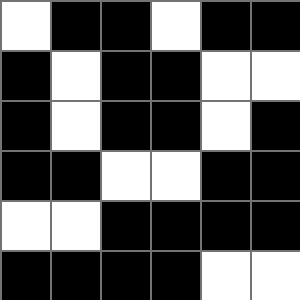[["white", "black", "black", "white", "black", "black"], ["black", "white", "black", "black", "white", "white"], ["black", "white", "black", "black", "white", "black"], ["black", "black", "white", "white", "black", "black"], ["white", "white", "black", "black", "black", "black"], ["black", "black", "black", "black", "white", "white"]]